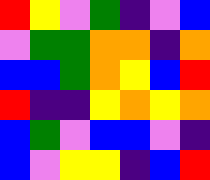[["red", "yellow", "violet", "green", "indigo", "violet", "blue"], ["violet", "green", "green", "orange", "orange", "indigo", "orange"], ["blue", "blue", "green", "orange", "yellow", "blue", "red"], ["red", "indigo", "indigo", "yellow", "orange", "yellow", "orange"], ["blue", "green", "violet", "blue", "blue", "violet", "indigo"], ["blue", "violet", "yellow", "yellow", "indigo", "blue", "red"]]